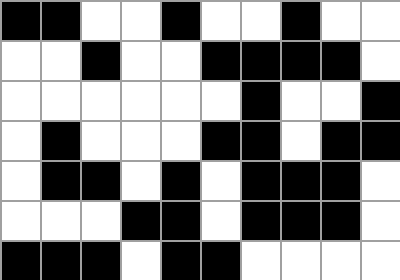[["black", "black", "white", "white", "black", "white", "white", "black", "white", "white"], ["white", "white", "black", "white", "white", "black", "black", "black", "black", "white"], ["white", "white", "white", "white", "white", "white", "black", "white", "white", "black"], ["white", "black", "white", "white", "white", "black", "black", "white", "black", "black"], ["white", "black", "black", "white", "black", "white", "black", "black", "black", "white"], ["white", "white", "white", "black", "black", "white", "black", "black", "black", "white"], ["black", "black", "black", "white", "black", "black", "white", "white", "white", "white"]]